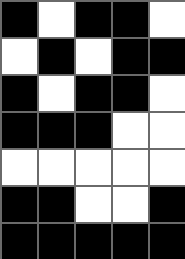[["black", "white", "black", "black", "white"], ["white", "black", "white", "black", "black"], ["black", "white", "black", "black", "white"], ["black", "black", "black", "white", "white"], ["white", "white", "white", "white", "white"], ["black", "black", "white", "white", "black"], ["black", "black", "black", "black", "black"]]